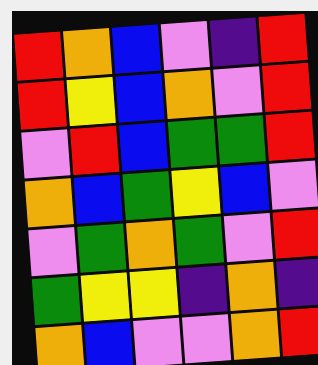[["red", "orange", "blue", "violet", "indigo", "red"], ["red", "yellow", "blue", "orange", "violet", "red"], ["violet", "red", "blue", "green", "green", "red"], ["orange", "blue", "green", "yellow", "blue", "violet"], ["violet", "green", "orange", "green", "violet", "red"], ["green", "yellow", "yellow", "indigo", "orange", "indigo"], ["orange", "blue", "violet", "violet", "orange", "red"]]